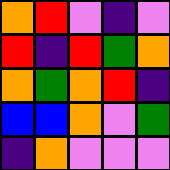[["orange", "red", "violet", "indigo", "violet"], ["red", "indigo", "red", "green", "orange"], ["orange", "green", "orange", "red", "indigo"], ["blue", "blue", "orange", "violet", "green"], ["indigo", "orange", "violet", "violet", "violet"]]